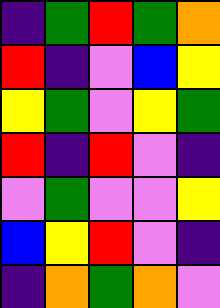[["indigo", "green", "red", "green", "orange"], ["red", "indigo", "violet", "blue", "yellow"], ["yellow", "green", "violet", "yellow", "green"], ["red", "indigo", "red", "violet", "indigo"], ["violet", "green", "violet", "violet", "yellow"], ["blue", "yellow", "red", "violet", "indigo"], ["indigo", "orange", "green", "orange", "violet"]]